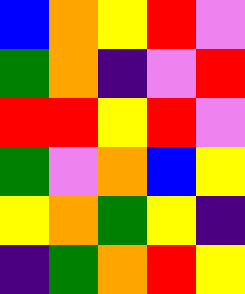[["blue", "orange", "yellow", "red", "violet"], ["green", "orange", "indigo", "violet", "red"], ["red", "red", "yellow", "red", "violet"], ["green", "violet", "orange", "blue", "yellow"], ["yellow", "orange", "green", "yellow", "indigo"], ["indigo", "green", "orange", "red", "yellow"]]